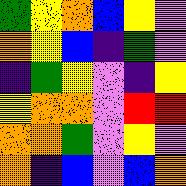[["green", "yellow", "orange", "blue", "yellow", "violet"], ["orange", "yellow", "blue", "indigo", "green", "violet"], ["indigo", "green", "yellow", "violet", "indigo", "yellow"], ["yellow", "orange", "orange", "violet", "red", "red"], ["orange", "orange", "green", "violet", "yellow", "violet"], ["orange", "indigo", "blue", "violet", "blue", "orange"]]